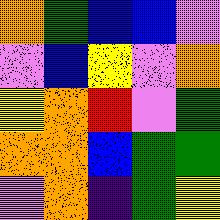[["orange", "green", "blue", "blue", "violet"], ["violet", "blue", "yellow", "violet", "orange"], ["yellow", "orange", "red", "violet", "green"], ["orange", "orange", "blue", "green", "green"], ["violet", "orange", "indigo", "green", "yellow"]]